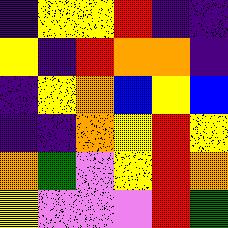[["indigo", "yellow", "yellow", "red", "indigo", "indigo"], ["yellow", "indigo", "red", "orange", "orange", "indigo"], ["indigo", "yellow", "orange", "blue", "yellow", "blue"], ["indigo", "indigo", "orange", "yellow", "red", "yellow"], ["orange", "green", "violet", "yellow", "red", "orange"], ["yellow", "violet", "violet", "violet", "red", "green"]]